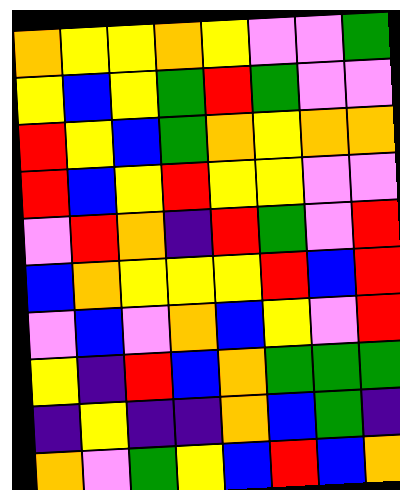[["orange", "yellow", "yellow", "orange", "yellow", "violet", "violet", "green"], ["yellow", "blue", "yellow", "green", "red", "green", "violet", "violet"], ["red", "yellow", "blue", "green", "orange", "yellow", "orange", "orange"], ["red", "blue", "yellow", "red", "yellow", "yellow", "violet", "violet"], ["violet", "red", "orange", "indigo", "red", "green", "violet", "red"], ["blue", "orange", "yellow", "yellow", "yellow", "red", "blue", "red"], ["violet", "blue", "violet", "orange", "blue", "yellow", "violet", "red"], ["yellow", "indigo", "red", "blue", "orange", "green", "green", "green"], ["indigo", "yellow", "indigo", "indigo", "orange", "blue", "green", "indigo"], ["orange", "violet", "green", "yellow", "blue", "red", "blue", "orange"]]